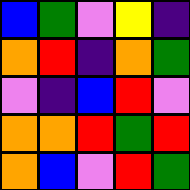[["blue", "green", "violet", "yellow", "indigo"], ["orange", "red", "indigo", "orange", "green"], ["violet", "indigo", "blue", "red", "violet"], ["orange", "orange", "red", "green", "red"], ["orange", "blue", "violet", "red", "green"]]